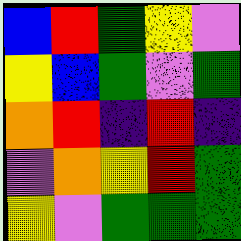[["blue", "red", "green", "yellow", "violet"], ["yellow", "blue", "green", "violet", "green"], ["orange", "red", "indigo", "red", "indigo"], ["violet", "orange", "yellow", "red", "green"], ["yellow", "violet", "green", "green", "green"]]